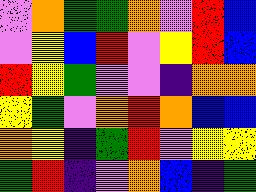[["violet", "orange", "green", "green", "orange", "violet", "red", "blue"], ["violet", "yellow", "blue", "red", "violet", "yellow", "red", "blue"], ["red", "yellow", "green", "violet", "violet", "indigo", "orange", "orange"], ["yellow", "green", "violet", "orange", "red", "orange", "blue", "blue"], ["orange", "yellow", "indigo", "green", "red", "violet", "yellow", "yellow"], ["green", "red", "indigo", "violet", "orange", "blue", "indigo", "green"]]